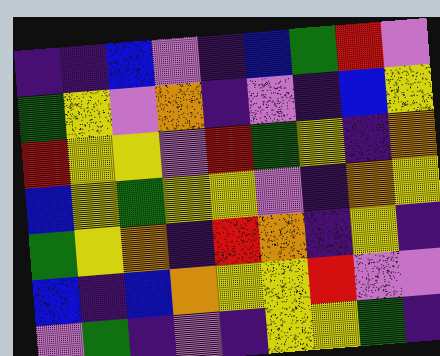[["indigo", "indigo", "blue", "violet", "indigo", "blue", "green", "red", "violet"], ["green", "yellow", "violet", "orange", "indigo", "violet", "indigo", "blue", "yellow"], ["red", "yellow", "yellow", "violet", "red", "green", "yellow", "indigo", "orange"], ["blue", "yellow", "green", "yellow", "yellow", "violet", "indigo", "orange", "yellow"], ["green", "yellow", "orange", "indigo", "red", "orange", "indigo", "yellow", "indigo"], ["blue", "indigo", "blue", "orange", "yellow", "yellow", "red", "violet", "violet"], ["violet", "green", "indigo", "violet", "indigo", "yellow", "yellow", "green", "indigo"]]